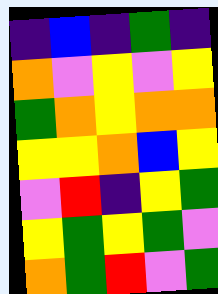[["indigo", "blue", "indigo", "green", "indigo"], ["orange", "violet", "yellow", "violet", "yellow"], ["green", "orange", "yellow", "orange", "orange"], ["yellow", "yellow", "orange", "blue", "yellow"], ["violet", "red", "indigo", "yellow", "green"], ["yellow", "green", "yellow", "green", "violet"], ["orange", "green", "red", "violet", "green"]]